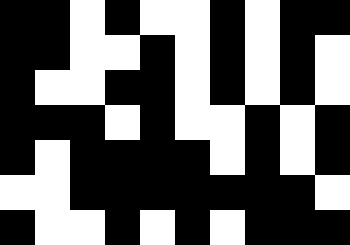[["black", "black", "white", "black", "white", "white", "black", "white", "black", "black"], ["black", "black", "white", "white", "black", "white", "black", "white", "black", "white"], ["black", "white", "white", "black", "black", "white", "black", "white", "black", "white"], ["black", "black", "black", "white", "black", "white", "white", "black", "white", "black"], ["black", "white", "black", "black", "black", "black", "white", "black", "white", "black"], ["white", "white", "black", "black", "black", "black", "black", "black", "black", "white"], ["black", "white", "white", "black", "white", "black", "white", "black", "black", "black"]]